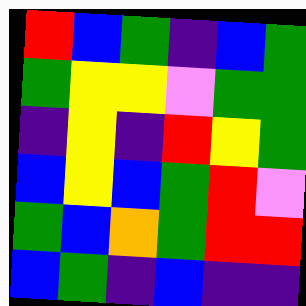[["red", "blue", "green", "indigo", "blue", "green"], ["green", "yellow", "yellow", "violet", "green", "green"], ["indigo", "yellow", "indigo", "red", "yellow", "green"], ["blue", "yellow", "blue", "green", "red", "violet"], ["green", "blue", "orange", "green", "red", "red"], ["blue", "green", "indigo", "blue", "indigo", "indigo"]]